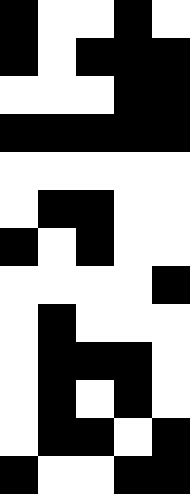[["black", "white", "white", "black", "white"], ["black", "white", "black", "black", "black"], ["white", "white", "white", "black", "black"], ["black", "black", "black", "black", "black"], ["white", "white", "white", "white", "white"], ["white", "black", "black", "white", "white"], ["black", "white", "black", "white", "white"], ["white", "white", "white", "white", "black"], ["white", "black", "white", "white", "white"], ["white", "black", "black", "black", "white"], ["white", "black", "white", "black", "white"], ["white", "black", "black", "white", "black"], ["black", "white", "white", "black", "black"]]